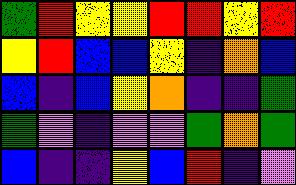[["green", "red", "yellow", "yellow", "red", "red", "yellow", "red"], ["yellow", "red", "blue", "blue", "yellow", "indigo", "orange", "blue"], ["blue", "indigo", "blue", "yellow", "orange", "indigo", "indigo", "green"], ["green", "violet", "indigo", "violet", "violet", "green", "orange", "green"], ["blue", "indigo", "indigo", "yellow", "blue", "red", "indigo", "violet"]]